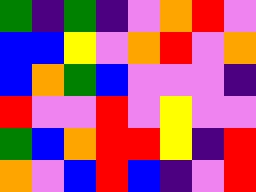[["green", "indigo", "green", "indigo", "violet", "orange", "red", "violet"], ["blue", "blue", "yellow", "violet", "orange", "red", "violet", "orange"], ["blue", "orange", "green", "blue", "violet", "violet", "violet", "indigo"], ["red", "violet", "violet", "red", "violet", "yellow", "violet", "violet"], ["green", "blue", "orange", "red", "red", "yellow", "indigo", "red"], ["orange", "violet", "blue", "red", "blue", "indigo", "violet", "red"]]